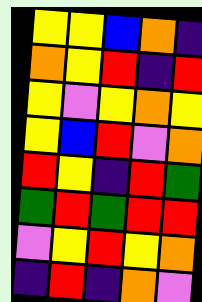[["yellow", "yellow", "blue", "orange", "indigo"], ["orange", "yellow", "red", "indigo", "red"], ["yellow", "violet", "yellow", "orange", "yellow"], ["yellow", "blue", "red", "violet", "orange"], ["red", "yellow", "indigo", "red", "green"], ["green", "red", "green", "red", "red"], ["violet", "yellow", "red", "yellow", "orange"], ["indigo", "red", "indigo", "orange", "violet"]]